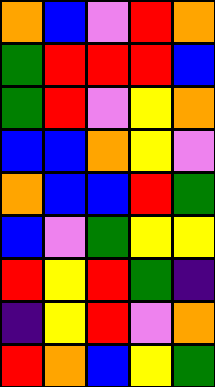[["orange", "blue", "violet", "red", "orange"], ["green", "red", "red", "red", "blue"], ["green", "red", "violet", "yellow", "orange"], ["blue", "blue", "orange", "yellow", "violet"], ["orange", "blue", "blue", "red", "green"], ["blue", "violet", "green", "yellow", "yellow"], ["red", "yellow", "red", "green", "indigo"], ["indigo", "yellow", "red", "violet", "orange"], ["red", "orange", "blue", "yellow", "green"]]